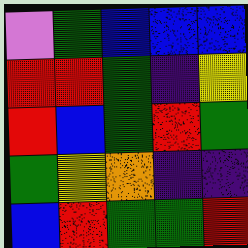[["violet", "green", "blue", "blue", "blue"], ["red", "red", "green", "indigo", "yellow"], ["red", "blue", "green", "red", "green"], ["green", "yellow", "orange", "indigo", "indigo"], ["blue", "red", "green", "green", "red"]]